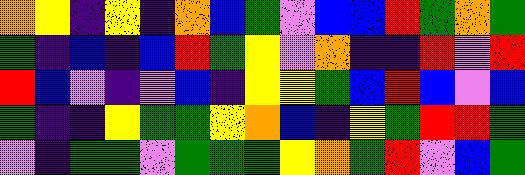[["orange", "yellow", "indigo", "yellow", "indigo", "orange", "blue", "green", "violet", "blue", "blue", "red", "green", "orange", "green"], ["green", "indigo", "blue", "indigo", "blue", "red", "green", "yellow", "violet", "orange", "indigo", "indigo", "red", "violet", "red"], ["red", "blue", "violet", "indigo", "violet", "blue", "indigo", "yellow", "yellow", "green", "blue", "red", "blue", "violet", "blue"], ["green", "indigo", "indigo", "yellow", "green", "green", "yellow", "orange", "blue", "indigo", "yellow", "green", "red", "red", "green"], ["violet", "indigo", "green", "green", "violet", "green", "green", "green", "yellow", "orange", "green", "red", "violet", "blue", "green"]]